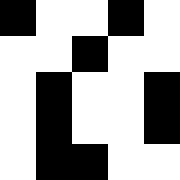[["black", "white", "white", "black", "white"], ["white", "white", "black", "white", "white"], ["white", "black", "white", "white", "black"], ["white", "black", "white", "white", "black"], ["white", "black", "black", "white", "white"]]